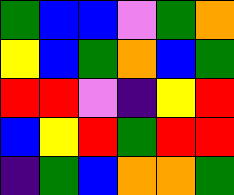[["green", "blue", "blue", "violet", "green", "orange"], ["yellow", "blue", "green", "orange", "blue", "green"], ["red", "red", "violet", "indigo", "yellow", "red"], ["blue", "yellow", "red", "green", "red", "red"], ["indigo", "green", "blue", "orange", "orange", "green"]]